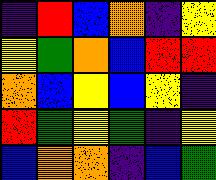[["indigo", "red", "blue", "orange", "indigo", "yellow"], ["yellow", "green", "orange", "blue", "red", "red"], ["orange", "blue", "yellow", "blue", "yellow", "indigo"], ["red", "green", "yellow", "green", "indigo", "yellow"], ["blue", "orange", "orange", "indigo", "blue", "green"]]